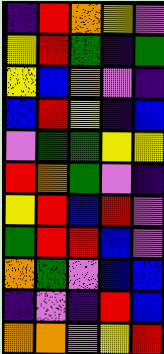[["indigo", "red", "orange", "yellow", "violet"], ["yellow", "red", "green", "indigo", "green"], ["yellow", "blue", "orange", "violet", "indigo"], ["blue", "red", "yellow", "indigo", "blue"], ["violet", "green", "green", "yellow", "yellow"], ["red", "orange", "green", "violet", "indigo"], ["yellow", "red", "blue", "red", "violet"], ["green", "red", "red", "blue", "violet"], ["orange", "green", "violet", "blue", "blue"], ["indigo", "violet", "indigo", "red", "blue"], ["orange", "orange", "violet", "yellow", "red"]]